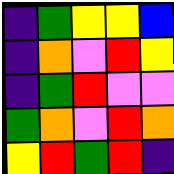[["indigo", "green", "yellow", "yellow", "blue"], ["indigo", "orange", "violet", "red", "yellow"], ["indigo", "green", "red", "violet", "violet"], ["green", "orange", "violet", "red", "orange"], ["yellow", "red", "green", "red", "indigo"]]